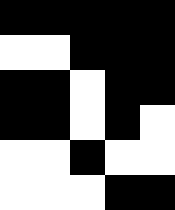[["black", "black", "black", "black", "black"], ["white", "white", "black", "black", "black"], ["black", "black", "white", "black", "black"], ["black", "black", "white", "black", "white"], ["white", "white", "black", "white", "white"], ["white", "white", "white", "black", "black"]]